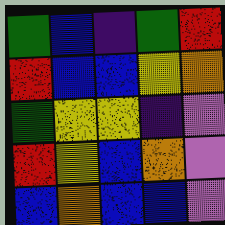[["green", "blue", "indigo", "green", "red"], ["red", "blue", "blue", "yellow", "orange"], ["green", "yellow", "yellow", "indigo", "violet"], ["red", "yellow", "blue", "orange", "violet"], ["blue", "orange", "blue", "blue", "violet"]]